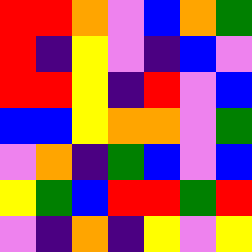[["red", "red", "orange", "violet", "blue", "orange", "green"], ["red", "indigo", "yellow", "violet", "indigo", "blue", "violet"], ["red", "red", "yellow", "indigo", "red", "violet", "blue"], ["blue", "blue", "yellow", "orange", "orange", "violet", "green"], ["violet", "orange", "indigo", "green", "blue", "violet", "blue"], ["yellow", "green", "blue", "red", "red", "green", "red"], ["violet", "indigo", "orange", "indigo", "yellow", "violet", "yellow"]]